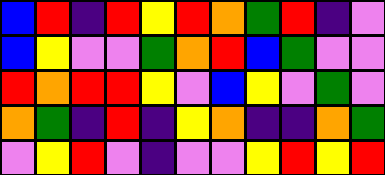[["blue", "red", "indigo", "red", "yellow", "red", "orange", "green", "red", "indigo", "violet"], ["blue", "yellow", "violet", "violet", "green", "orange", "red", "blue", "green", "violet", "violet"], ["red", "orange", "red", "red", "yellow", "violet", "blue", "yellow", "violet", "green", "violet"], ["orange", "green", "indigo", "red", "indigo", "yellow", "orange", "indigo", "indigo", "orange", "green"], ["violet", "yellow", "red", "violet", "indigo", "violet", "violet", "yellow", "red", "yellow", "red"]]